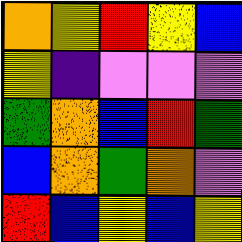[["orange", "yellow", "red", "yellow", "blue"], ["yellow", "indigo", "violet", "violet", "violet"], ["green", "orange", "blue", "red", "green"], ["blue", "orange", "green", "orange", "violet"], ["red", "blue", "yellow", "blue", "yellow"]]